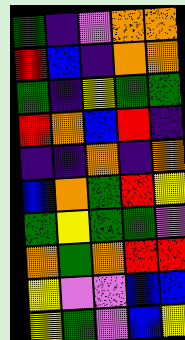[["green", "indigo", "violet", "orange", "orange"], ["red", "blue", "indigo", "orange", "orange"], ["green", "indigo", "yellow", "green", "green"], ["red", "orange", "blue", "red", "indigo"], ["indigo", "indigo", "orange", "indigo", "orange"], ["blue", "orange", "green", "red", "yellow"], ["green", "yellow", "green", "green", "violet"], ["orange", "green", "orange", "red", "red"], ["yellow", "violet", "violet", "blue", "blue"], ["yellow", "green", "violet", "blue", "yellow"]]